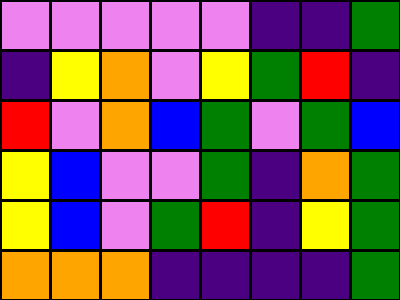[["violet", "violet", "violet", "violet", "violet", "indigo", "indigo", "green"], ["indigo", "yellow", "orange", "violet", "yellow", "green", "red", "indigo"], ["red", "violet", "orange", "blue", "green", "violet", "green", "blue"], ["yellow", "blue", "violet", "violet", "green", "indigo", "orange", "green"], ["yellow", "blue", "violet", "green", "red", "indigo", "yellow", "green"], ["orange", "orange", "orange", "indigo", "indigo", "indigo", "indigo", "green"]]